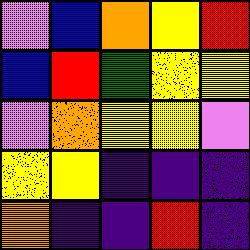[["violet", "blue", "orange", "yellow", "red"], ["blue", "red", "green", "yellow", "yellow"], ["violet", "orange", "yellow", "yellow", "violet"], ["yellow", "yellow", "indigo", "indigo", "indigo"], ["orange", "indigo", "indigo", "red", "indigo"]]